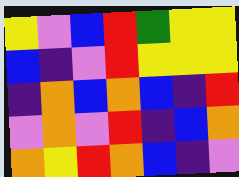[["yellow", "violet", "blue", "red", "green", "yellow", "yellow"], ["blue", "indigo", "violet", "red", "yellow", "yellow", "yellow"], ["indigo", "orange", "blue", "orange", "blue", "indigo", "red"], ["violet", "orange", "violet", "red", "indigo", "blue", "orange"], ["orange", "yellow", "red", "orange", "blue", "indigo", "violet"]]